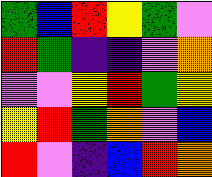[["green", "blue", "red", "yellow", "green", "violet"], ["red", "green", "indigo", "indigo", "violet", "orange"], ["violet", "violet", "yellow", "red", "green", "yellow"], ["yellow", "red", "green", "orange", "violet", "blue"], ["red", "violet", "indigo", "blue", "red", "orange"]]